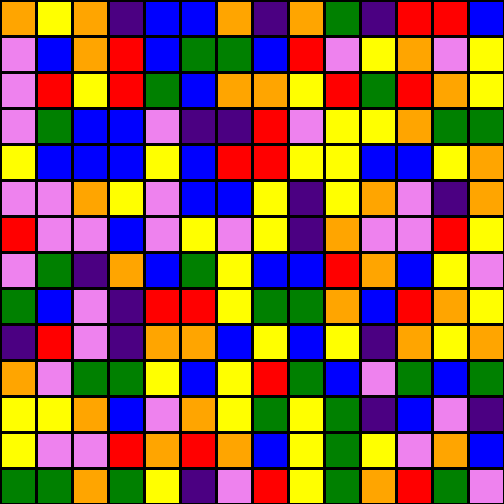[["orange", "yellow", "orange", "indigo", "blue", "blue", "orange", "indigo", "orange", "green", "indigo", "red", "red", "blue"], ["violet", "blue", "orange", "red", "blue", "green", "green", "blue", "red", "violet", "yellow", "orange", "violet", "yellow"], ["violet", "red", "yellow", "red", "green", "blue", "orange", "orange", "yellow", "red", "green", "red", "orange", "yellow"], ["violet", "green", "blue", "blue", "violet", "indigo", "indigo", "red", "violet", "yellow", "yellow", "orange", "green", "green"], ["yellow", "blue", "blue", "blue", "yellow", "blue", "red", "red", "yellow", "yellow", "blue", "blue", "yellow", "orange"], ["violet", "violet", "orange", "yellow", "violet", "blue", "blue", "yellow", "indigo", "yellow", "orange", "violet", "indigo", "orange"], ["red", "violet", "violet", "blue", "violet", "yellow", "violet", "yellow", "indigo", "orange", "violet", "violet", "red", "yellow"], ["violet", "green", "indigo", "orange", "blue", "green", "yellow", "blue", "blue", "red", "orange", "blue", "yellow", "violet"], ["green", "blue", "violet", "indigo", "red", "red", "yellow", "green", "green", "orange", "blue", "red", "orange", "yellow"], ["indigo", "red", "violet", "indigo", "orange", "orange", "blue", "yellow", "blue", "yellow", "indigo", "orange", "yellow", "orange"], ["orange", "violet", "green", "green", "yellow", "blue", "yellow", "red", "green", "blue", "violet", "green", "blue", "green"], ["yellow", "yellow", "orange", "blue", "violet", "orange", "yellow", "green", "yellow", "green", "indigo", "blue", "violet", "indigo"], ["yellow", "violet", "violet", "red", "orange", "red", "orange", "blue", "yellow", "green", "yellow", "violet", "orange", "blue"], ["green", "green", "orange", "green", "yellow", "indigo", "violet", "red", "yellow", "green", "orange", "red", "green", "violet"]]